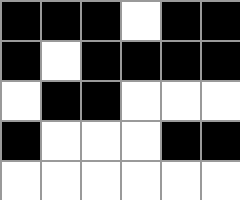[["black", "black", "black", "white", "black", "black"], ["black", "white", "black", "black", "black", "black"], ["white", "black", "black", "white", "white", "white"], ["black", "white", "white", "white", "black", "black"], ["white", "white", "white", "white", "white", "white"]]